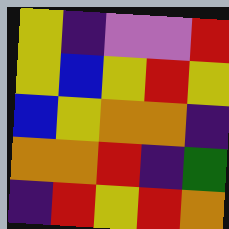[["yellow", "indigo", "violet", "violet", "red"], ["yellow", "blue", "yellow", "red", "yellow"], ["blue", "yellow", "orange", "orange", "indigo"], ["orange", "orange", "red", "indigo", "green"], ["indigo", "red", "yellow", "red", "orange"]]